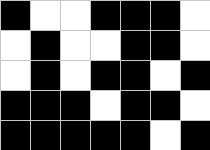[["black", "white", "white", "black", "black", "black", "white"], ["white", "black", "white", "white", "black", "black", "white"], ["white", "black", "white", "black", "black", "white", "black"], ["black", "black", "black", "white", "black", "black", "white"], ["black", "black", "black", "black", "black", "white", "black"]]